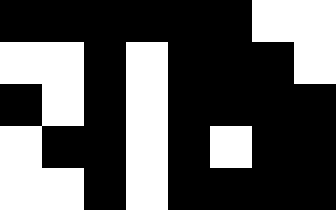[["black", "black", "black", "black", "black", "black", "white", "white"], ["white", "white", "black", "white", "black", "black", "black", "white"], ["black", "white", "black", "white", "black", "black", "black", "black"], ["white", "black", "black", "white", "black", "white", "black", "black"], ["white", "white", "black", "white", "black", "black", "black", "black"]]